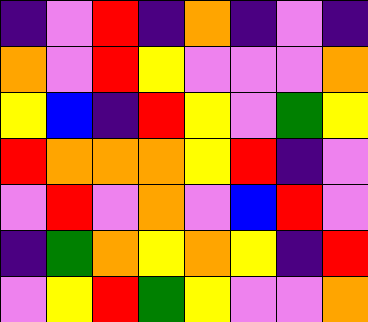[["indigo", "violet", "red", "indigo", "orange", "indigo", "violet", "indigo"], ["orange", "violet", "red", "yellow", "violet", "violet", "violet", "orange"], ["yellow", "blue", "indigo", "red", "yellow", "violet", "green", "yellow"], ["red", "orange", "orange", "orange", "yellow", "red", "indigo", "violet"], ["violet", "red", "violet", "orange", "violet", "blue", "red", "violet"], ["indigo", "green", "orange", "yellow", "orange", "yellow", "indigo", "red"], ["violet", "yellow", "red", "green", "yellow", "violet", "violet", "orange"]]